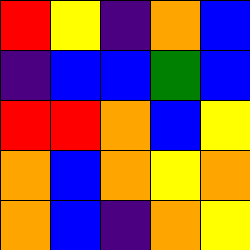[["red", "yellow", "indigo", "orange", "blue"], ["indigo", "blue", "blue", "green", "blue"], ["red", "red", "orange", "blue", "yellow"], ["orange", "blue", "orange", "yellow", "orange"], ["orange", "blue", "indigo", "orange", "yellow"]]